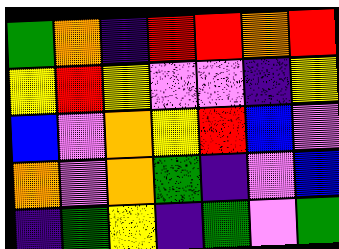[["green", "orange", "indigo", "red", "red", "orange", "red"], ["yellow", "red", "yellow", "violet", "violet", "indigo", "yellow"], ["blue", "violet", "orange", "yellow", "red", "blue", "violet"], ["orange", "violet", "orange", "green", "indigo", "violet", "blue"], ["indigo", "green", "yellow", "indigo", "green", "violet", "green"]]